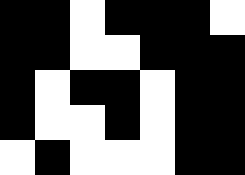[["black", "black", "white", "black", "black", "black", "white"], ["black", "black", "white", "white", "black", "black", "black"], ["black", "white", "black", "black", "white", "black", "black"], ["black", "white", "white", "black", "white", "black", "black"], ["white", "black", "white", "white", "white", "black", "black"]]